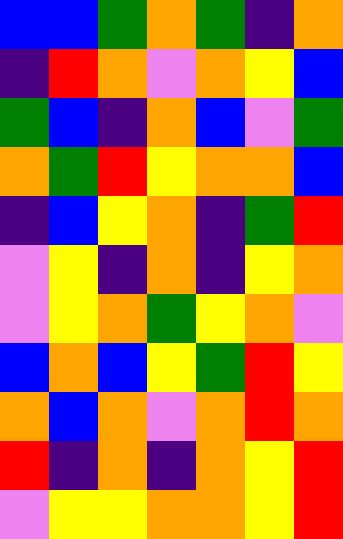[["blue", "blue", "green", "orange", "green", "indigo", "orange"], ["indigo", "red", "orange", "violet", "orange", "yellow", "blue"], ["green", "blue", "indigo", "orange", "blue", "violet", "green"], ["orange", "green", "red", "yellow", "orange", "orange", "blue"], ["indigo", "blue", "yellow", "orange", "indigo", "green", "red"], ["violet", "yellow", "indigo", "orange", "indigo", "yellow", "orange"], ["violet", "yellow", "orange", "green", "yellow", "orange", "violet"], ["blue", "orange", "blue", "yellow", "green", "red", "yellow"], ["orange", "blue", "orange", "violet", "orange", "red", "orange"], ["red", "indigo", "orange", "indigo", "orange", "yellow", "red"], ["violet", "yellow", "yellow", "orange", "orange", "yellow", "red"]]